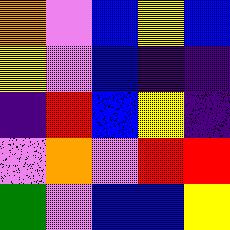[["orange", "violet", "blue", "yellow", "blue"], ["yellow", "violet", "blue", "indigo", "indigo"], ["indigo", "red", "blue", "yellow", "indigo"], ["violet", "orange", "violet", "red", "red"], ["green", "violet", "blue", "blue", "yellow"]]